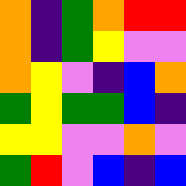[["orange", "indigo", "green", "orange", "red", "red"], ["orange", "indigo", "green", "yellow", "violet", "violet"], ["orange", "yellow", "violet", "indigo", "blue", "orange"], ["green", "yellow", "green", "green", "blue", "indigo"], ["yellow", "yellow", "violet", "violet", "orange", "violet"], ["green", "red", "violet", "blue", "indigo", "blue"]]